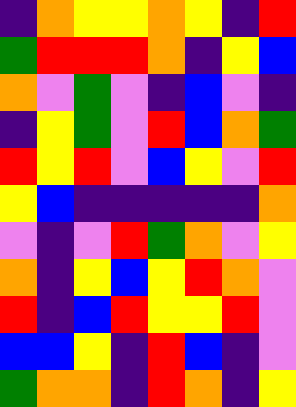[["indigo", "orange", "yellow", "yellow", "orange", "yellow", "indigo", "red"], ["green", "red", "red", "red", "orange", "indigo", "yellow", "blue"], ["orange", "violet", "green", "violet", "indigo", "blue", "violet", "indigo"], ["indigo", "yellow", "green", "violet", "red", "blue", "orange", "green"], ["red", "yellow", "red", "violet", "blue", "yellow", "violet", "red"], ["yellow", "blue", "indigo", "indigo", "indigo", "indigo", "indigo", "orange"], ["violet", "indigo", "violet", "red", "green", "orange", "violet", "yellow"], ["orange", "indigo", "yellow", "blue", "yellow", "red", "orange", "violet"], ["red", "indigo", "blue", "red", "yellow", "yellow", "red", "violet"], ["blue", "blue", "yellow", "indigo", "red", "blue", "indigo", "violet"], ["green", "orange", "orange", "indigo", "red", "orange", "indigo", "yellow"]]